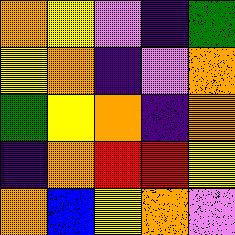[["orange", "yellow", "violet", "indigo", "green"], ["yellow", "orange", "indigo", "violet", "orange"], ["green", "yellow", "orange", "indigo", "orange"], ["indigo", "orange", "red", "red", "yellow"], ["orange", "blue", "yellow", "orange", "violet"]]